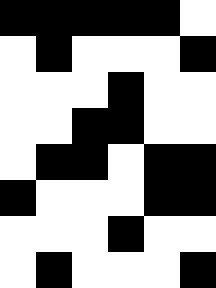[["black", "black", "black", "black", "black", "white"], ["white", "black", "white", "white", "white", "black"], ["white", "white", "white", "black", "white", "white"], ["white", "white", "black", "black", "white", "white"], ["white", "black", "black", "white", "black", "black"], ["black", "white", "white", "white", "black", "black"], ["white", "white", "white", "black", "white", "white"], ["white", "black", "white", "white", "white", "black"]]